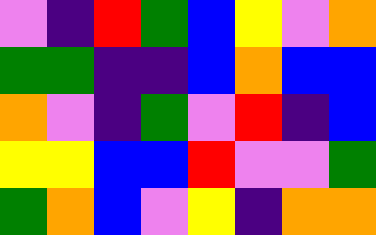[["violet", "indigo", "red", "green", "blue", "yellow", "violet", "orange"], ["green", "green", "indigo", "indigo", "blue", "orange", "blue", "blue"], ["orange", "violet", "indigo", "green", "violet", "red", "indigo", "blue"], ["yellow", "yellow", "blue", "blue", "red", "violet", "violet", "green"], ["green", "orange", "blue", "violet", "yellow", "indigo", "orange", "orange"]]